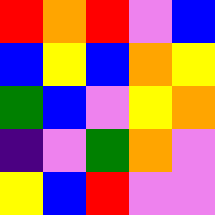[["red", "orange", "red", "violet", "blue"], ["blue", "yellow", "blue", "orange", "yellow"], ["green", "blue", "violet", "yellow", "orange"], ["indigo", "violet", "green", "orange", "violet"], ["yellow", "blue", "red", "violet", "violet"]]